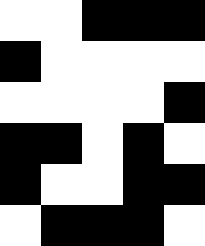[["white", "white", "black", "black", "black"], ["black", "white", "white", "white", "white"], ["white", "white", "white", "white", "black"], ["black", "black", "white", "black", "white"], ["black", "white", "white", "black", "black"], ["white", "black", "black", "black", "white"]]